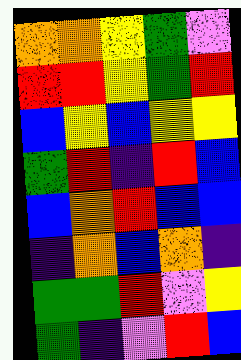[["orange", "orange", "yellow", "green", "violet"], ["red", "red", "yellow", "green", "red"], ["blue", "yellow", "blue", "yellow", "yellow"], ["green", "red", "indigo", "red", "blue"], ["blue", "orange", "red", "blue", "blue"], ["indigo", "orange", "blue", "orange", "indigo"], ["green", "green", "red", "violet", "yellow"], ["green", "indigo", "violet", "red", "blue"]]